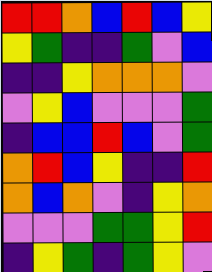[["red", "red", "orange", "blue", "red", "blue", "yellow"], ["yellow", "green", "indigo", "indigo", "green", "violet", "blue"], ["indigo", "indigo", "yellow", "orange", "orange", "orange", "violet"], ["violet", "yellow", "blue", "violet", "violet", "violet", "green"], ["indigo", "blue", "blue", "red", "blue", "violet", "green"], ["orange", "red", "blue", "yellow", "indigo", "indigo", "red"], ["orange", "blue", "orange", "violet", "indigo", "yellow", "orange"], ["violet", "violet", "violet", "green", "green", "yellow", "red"], ["indigo", "yellow", "green", "indigo", "green", "yellow", "violet"]]